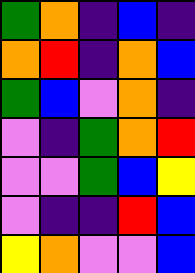[["green", "orange", "indigo", "blue", "indigo"], ["orange", "red", "indigo", "orange", "blue"], ["green", "blue", "violet", "orange", "indigo"], ["violet", "indigo", "green", "orange", "red"], ["violet", "violet", "green", "blue", "yellow"], ["violet", "indigo", "indigo", "red", "blue"], ["yellow", "orange", "violet", "violet", "blue"]]